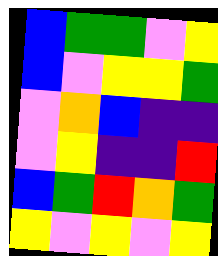[["blue", "green", "green", "violet", "yellow"], ["blue", "violet", "yellow", "yellow", "green"], ["violet", "orange", "blue", "indigo", "indigo"], ["violet", "yellow", "indigo", "indigo", "red"], ["blue", "green", "red", "orange", "green"], ["yellow", "violet", "yellow", "violet", "yellow"]]